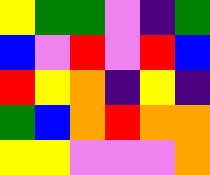[["yellow", "green", "green", "violet", "indigo", "green"], ["blue", "violet", "red", "violet", "red", "blue"], ["red", "yellow", "orange", "indigo", "yellow", "indigo"], ["green", "blue", "orange", "red", "orange", "orange"], ["yellow", "yellow", "violet", "violet", "violet", "orange"]]